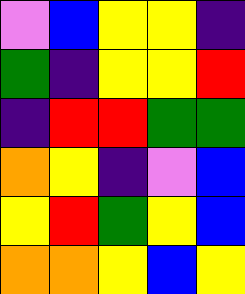[["violet", "blue", "yellow", "yellow", "indigo"], ["green", "indigo", "yellow", "yellow", "red"], ["indigo", "red", "red", "green", "green"], ["orange", "yellow", "indigo", "violet", "blue"], ["yellow", "red", "green", "yellow", "blue"], ["orange", "orange", "yellow", "blue", "yellow"]]